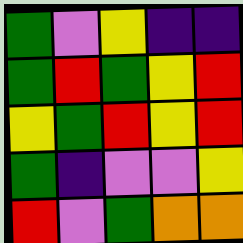[["green", "violet", "yellow", "indigo", "indigo"], ["green", "red", "green", "yellow", "red"], ["yellow", "green", "red", "yellow", "red"], ["green", "indigo", "violet", "violet", "yellow"], ["red", "violet", "green", "orange", "orange"]]